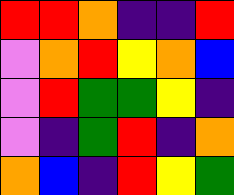[["red", "red", "orange", "indigo", "indigo", "red"], ["violet", "orange", "red", "yellow", "orange", "blue"], ["violet", "red", "green", "green", "yellow", "indigo"], ["violet", "indigo", "green", "red", "indigo", "orange"], ["orange", "blue", "indigo", "red", "yellow", "green"]]